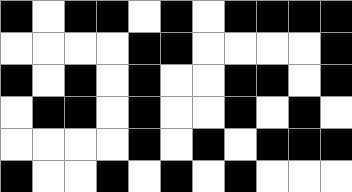[["black", "white", "black", "black", "white", "black", "white", "black", "black", "black", "black"], ["white", "white", "white", "white", "black", "black", "white", "white", "white", "white", "black"], ["black", "white", "black", "white", "black", "white", "white", "black", "black", "white", "black"], ["white", "black", "black", "white", "black", "white", "white", "black", "white", "black", "white"], ["white", "white", "white", "white", "black", "white", "black", "white", "black", "black", "black"], ["black", "white", "white", "black", "white", "black", "white", "black", "white", "white", "white"]]